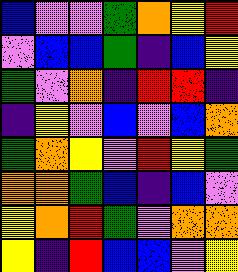[["blue", "violet", "violet", "green", "orange", "yellow", "red"], ["violet", "blue", "blue", "green", "indigo", "blue", "yellow"], ["green", "violet", "orange", "indigo", "red", "red", "indigo"], ["indigo", "yellow", "violet", "blue", "violet", "blue", "orange"], ["green", "orange", "yellow", "violet", "red", "yellow", "green"], ["orange", "orange", "green", "blue", "indigo", "blue", "violet"], ["yellow", "orange", "red", "green", "violet", "orange", "orange"], ["yellow", "indigo", "red", "blue", "blue", "violet", "yellow"]]